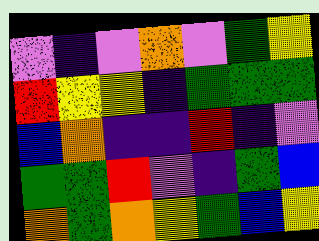[["violet", "indigo", "violet", "orange", "violet", "green", "yellow"], ["red", "yellow", "yellow", "indigo", "green", "green", "green"], ["blue", "orange", "indigo", "indigo", "red", "indigo", "violet"], ["green", "green", "red", "violet", "indigo", "green", "blue"], ["orange", "green", "orange", "yellow", "green", "blue", "yellow"]]